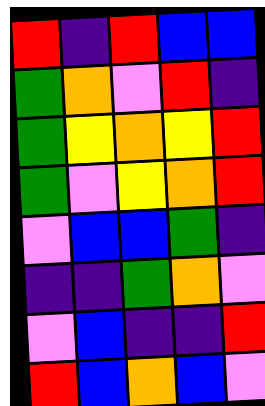[["red", "indigo", "red", "blue", "blue"], ["green", "orange", "violet", "red", "indigo"], ["green", "yellow", "orange", "yellow", "red"], ["green", "violet", "yellow", "orange", "red"], ["violet", "blue", "blue", "green", "indigo"], ["indigo", "indigo", "green", "orange", "violet"], ["violet", "blue", "indigo", "indigo", "red"], ["red", "blue", "orange", "blue", "violet"]]